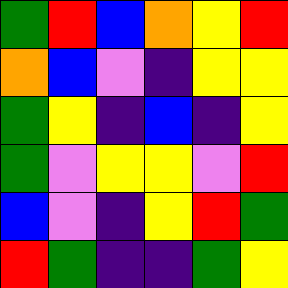[["green", "red", "blue", "orange", "yellow", "red"], ["orange", "blue", "violet", "indigo", "yellow", "yellow"], ["green", "yellow", "indigo", "blue", "indigo", "yellow"], ["green", "violet", "yellow", "yellow", "violet", "red"], ["blue", "violet", "indigo", "yellow", "red", "green"], ["red", "green", "indigo", "indigo", "green", "yellow"]]